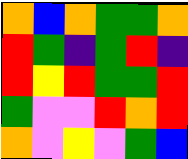[["orange", "blue", "orange", "green", "green", "orange"], ["red", "green", "indigo", "green", "red", "indigo"], ["red", "yellow", "red", "green", "green", "red"], ["green", "violet", "violet", "red", "orange", "red"], ["orange", "violet", "yellow", "violet", "green", "blue"]]